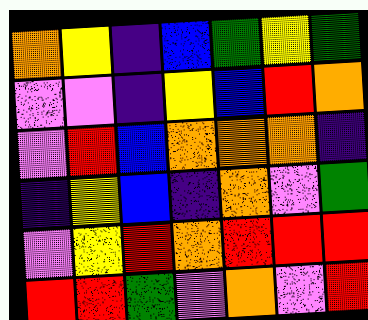[["orange", "yellow", "indigo", "blue", "green", "yellow", "green"], ["violet", "violet", "indigo", "yellow", "blue", "red", "orange"], ["violet", "red", "blue", "orange", "orange", "orange", "indigo"], ["indigo", "yellow", "blue", "indigo", "orange", "violet", "green"], ["violet", "yellow", "red", "orange", "red", "red", "red"], ["red", "red", "green", "violet", "orange", "violet", "red"]]